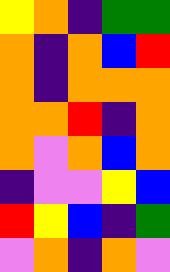[["yellow", "orange", "indigo", "green", "green"], ["orange", "indigo", "orange", "blue", "red"], ["orange", "indigo", "orange", "orange", "orange"], ["orange", "orange", "red", "indigo", "orange"], ["orange", "violet", "orange", "blue", "orange"], ["indigo", "violet", "violet", "yellow", "blue"], ["red", "yellow", "blue", "indigo", "green"], ["violet", "orange", "indigo", "orange", "violet"]]